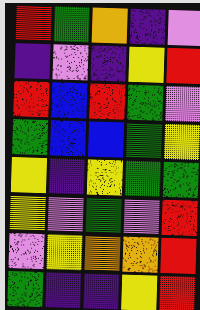[["red", "green", "orange", "indigo", "violet"], ["indigo", "violet", "indigo", "yellow", "red"], ["red", "blue", "red", "green", "violet"], ["green", "blue", "blue", "green", "yellow"], ["yellow", "indigo", "yellow", "green", "green"], ["yellow", "violet", "green", "violet", "red"], ["violet", "yellow", "orange", "orange", "red"], ["green", "indigo", "indigo", "yellow", "red"]]